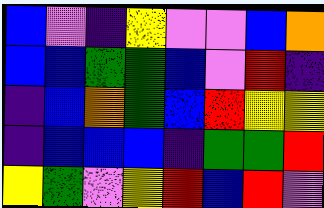[["blue", "violet", "indigo", "yellow", "violet", "violet", "blue", "orange"], ["blue", "blue", "green", "green", "blue", "violet", "red", "indigo"], ["indigo", "blue", "orange", "green", "blue", "red", "yellow", "yellow"], ["indigo", "blue", "blue", "blue", "indigo", "green", "green", "red"], ["yellow", "green", "violet", "yellow", "red", "blue", "red", "violet"]]